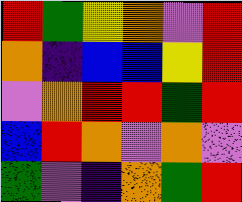[["red", "green", "yellow", "orange", "violet", "red"], ["orange", "indigo", "blue", "blue", "yellow", "red"], ["violet", "orange", "red", "red", "green", "red"], ["blue", "red", "orange", "violet", "orange", "violet"], ["green", "violet", "indigo", "orange", "green", "red"]]